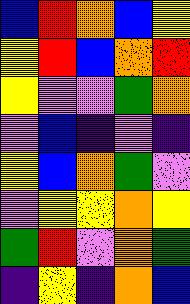[["blue", "red", "orange", "blue", "yellow"], ["yellow", "red", "blue", "orange", "red"], ["yellow", "violet", "violet", "green", "orange"], ["violet", "blue", "indigo", "violet", "indigo"], ["yellow", "blue", "orange", "green", "violet"], ["violet", "yellow", "yellow", "orange", "yellow"], ["green", "red", "violet", "orange", "green"], ["indigo", "yellow", "indigo", "orange", "blue"]]